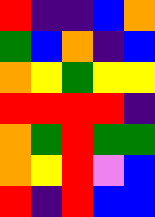[["red", "indigo", "indigo", "blue", "orange"], ["green", "blue", "orange", "indigo", "blue"], ["orange", "yellow", "green", "yellow", "yellow"], ["red", "red", "red", "red", "indigo"], ["orange", "green", "red", "green", "green"], ["orange", "yellow", "red", "violet", "blue"], ["red", "indigo", "red", "blue", "blue"]]